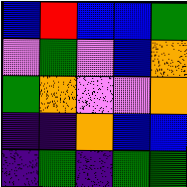[["blue", "red", "blue", "blue", "green"], ["violet", "green", "violet", "blue", "orange"], ["green", "orange", "violet", "violet", "orange"], ["indigo", "indigo", "orange", "blue", "blue"], ["indigo", "green", "indigo", "green", "green"]]